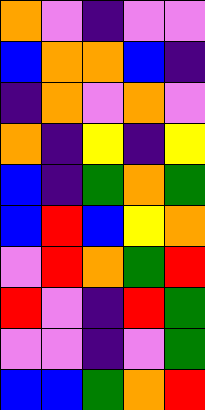[["orange", "violet", "indigo", "violet", "violet"], ["blue", "orange", "orange", "blue", "indigo"], ["indigo", "orange", "violet", "orange", "violet"], ["orange", "indigo", "yellow", "indigo", "yellow"], ["blue", "indigo", "green", "orange", "green"], ["blue", "red", "blue", "yellow", "orange"], ["violet", "red", "orange", "green", "red"], ["red", "violet", "indigo", "red", "green"], ["violet", "violet", "indigo", "violet", "green"], ["blue", "blue", "green", "orange", "red"]]